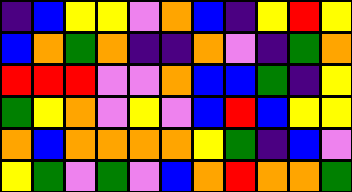[["indigo", "blue", "yellow", "yellow", "violet", "orange", "blue", "indigo", "yellow", "red", "yellow"], ["blue", "orange", "green", "orange", "indigo", "indigo", "orange", "violet", "indigo", "green", "orange"], ["red", "red", "red", "violet", "violet", "orange", "blue", "blue", "green", "indigo", "yellow"], ["green", "yellow", "orange", "violet", "yellow", "violet", "blue", "red", "blue", "yellow", "yellow"], ["orange", "blue", "orange", "orange", "orange", "orange", "yellow", "green", "indigo", "blue", "violet"], ["yellow", "green", "violet", "green", "violet", "blue", "orange", "red", "orange", "orange", "green"]]